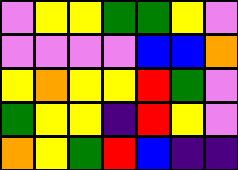[["violet", "yellow", "yellow", "green", "green", "yellow", "violet"], ["violet", "violet", "violet", "violet", "blue", "blue", "orange"], ["yellow", "orange", "yellow", "yellow", "red", "green", "violet"], ["green", "yellow", "yellow", "indigo", "red", "yellow", "violet"], ["orange", "yellow", "green", "red", "blue", "indigo", "indigo"]]